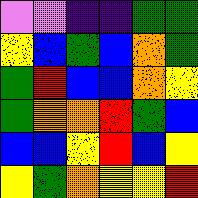[["violet", "violet", "indigo", "indigo", "green", "green"], ["yellow", "blue", "green", "blue", "orange", "green"], ["green", "red", "blue", "blue", "orange", "yellow"], ["green", "orange", "orange", "red", "green", "blue"], ["blue", "blue", "yellow", "red", "blue", "yellow"], ["yellow", "green", "orange", "yellow", "yellow", "red"]]